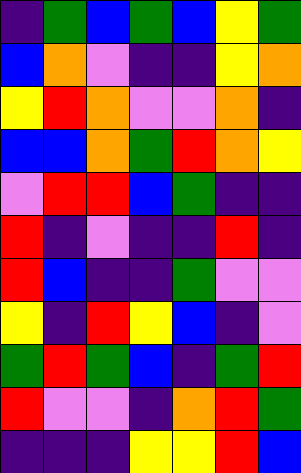[["indigo", "green", "blue", "green", "blue", "yellow", "green"], ["blue", "orange", "violet", "indigo", "indigo", "yellow", "orange"], ["yellow", "red", "orange", "violet", "violet", "orange", "indigo"], ["blue", "blue", "orange", "green", "red", "orange", "yellow"], ["violet", "red", "red", "blue", "green", "indigo", "indigo"], ["red", "indigo", "violet", "indigo", "indigo", "red", "indigo"], ["red", "blue", "indigo", "indigo", "green", "violet", "violet"], ["yellow", "indigo", "red", "yellow", "blue", "indigo", "violet"], ["green", "red", "green", "blue", "indigo", "green", "red"], ["red", "violet", "violet", "indigo", "orange", "red", "green"], ["indigo", "indigo", "indigo", "yellow", "yellow", "red", "blue"]]